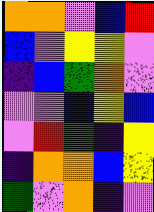[["orange", "orange", "violet", "blue", "red"], ["blue", "violet", "yellow", "yellow", "violet"], ["indigo", "blue", "green", "orange", "violet"], ["violet", "violet", "blue", "yellow", "blue"], ["violet", "red", "green", "indigo", "yellow"], ["indigo", "orange", "orange", "blue", "yellow"], ["green", "violet", "orange", "indigo", "violet"]]